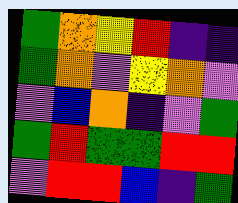[["green", "orange", "yellow", "red", "indigo", "indigo"], ["green", "orange", "violet", "yellow", "orange", "violet"], ["violet", "blue", "orange", "indigo", "violet", "green"], ["green", "red", "green", "green", "red", "red"], ["violet", "red", "red", "blue", "indigo", "green"]]